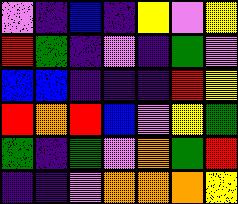[["violet", "indigo", "blue", "indigo", "yellow", "violet", "yellow"], ["red", "green", "indigo", "violet", "indigo", "green", "violet"], ["blue", "blue", "indigo", "indigo", "indigo", "red", "yellow"], ["red", "orange", "red", "blue", "violet", "yellow", "green"], ["green", "indigo", "green", "violet", "orange", "green", "red"], ["indigo", "indigo", "violet", "orange", "orange", "orange", "yellow"]]